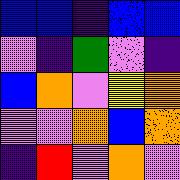[["blue", "blue", "indigo", "blue", "blue"], ["violet", "indigo", "green", "violet", "indigo"], ["blue", "orange", "violet", "yellow", "orange"], ["violet", "violet", "orange", "blue", "orange"], ["indigo", "red", "violet", "orange", "violet"]]